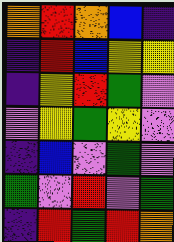[["orange", "red", "orange", "blue", "indigo"], ["indigo", "red", "blue", "yellow", "yellow"], ["indigo", "yellow", "red", "green", "violet"], ["violet", "yellow", "green", "yellow", "violet"], ["indigo", "blue", "violet", "green", "violet"], ["green", "violet", "red", "violet", "green"], ["indigo", "red", "green", "red", "orange"]]